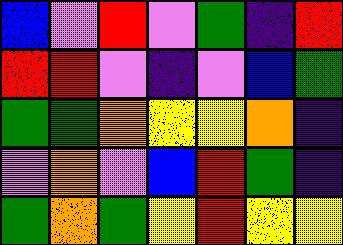[["blue", "violet", "red", "violet", "green", "indigo", "red"], ["red", "red", "violet", "indigo", "violet", "blue", "green"], ["green", "green", "orange", "yellow", "yellow", "orange", "indigo"], ["violet", "orange", "violet", "blue", "red", "green", "indigo"], ["green", "orange", "green", "yellow", "red", "yellow", "yellow"]]